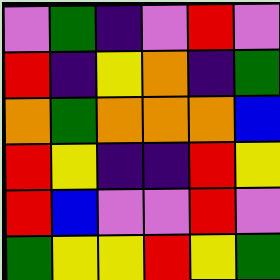[["violet", "green", "indigo", "violet", "red", "violet"], ["red", "indigo", "yellow", "orange", "indigo", "green"], ["orange", "green", "orange", "orange", "orange", "blue"], ["red", "yellow", "indigo", "indigo", "red", "yellow"], ["red", "blue", "violet", "violet", "red", "violet"], ["green", "yellow", "yellow", "red", "yellow", "green"]]